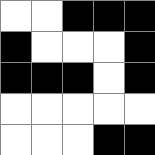[["white", "white", "black", "black", "black"], ["black", "white", "white", "white", "black"], ["black", "black", "black", "white", "black"], ["white", "white", "white", "white", "white"], ["white", "white", "white", "black", "black"]]